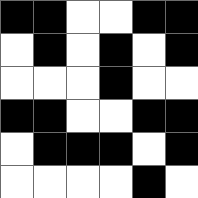[["black", "black", "white", "white", "black", "black"], ["white", "black", "white", "black", "white", "black"], ["white", "white", "white", "black", "white", "white"], ["black", "black", "white", "white", "black", "black"], ["white", "black", "black", "black", "white", "black"], ["white", "white", "white", "white", "black", "white"]]